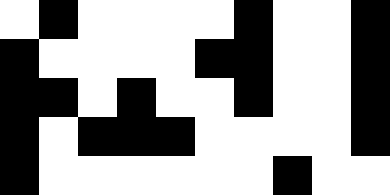[["white", "black", "white", "white", "white", "white", "black", "white", "white", "black"], ["black", "white", "white", "white", "white", "black", "black", "white", "white", "black"], ["black", "black", "white", "black", "white", "white", "black", "white", "white", "black"], ["black", "white", "black", "black", "black", "white", "white", "white", "white", "black"], ["black", "white", "white", "white", "white", "white", "white", "black", "white", "white"]]